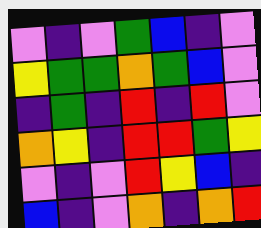[["violet", "indigo", "violet", "green", "blue", "indigo", "violet"], ["yellow", "green", "green", "orange", "green", "blue", "violet"], ["indigo", "green", "indigo", "red", "indigo", "red", "violet"], ["orange", "yellow", "indigo", "red", "red", "green", "yellow"], ["violet", "indigo", "violet", "red", "yellow", "blue", "indigo"], ["blue", "indigo", "violet", "orange", "indigo", "orange", "red"]]